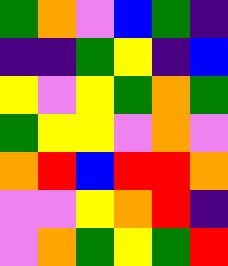[["green", "orange", "violet", "blue", "green", "indigo"], ["indigo", "indigo", "green", "yellow", "indigo", "blue"], ["yellow", "violet", "yellow", "green", "orange", "green"], ["green", "yellow", "yellow", "violet", "orange", "violet"], ["orange", "red", "blue", "red", "red", "orange"], ["violet", "violet", "yellow", "orange", "red", "indigo"], ["violet", "orange", "green", "yellow", "green", "red"]]